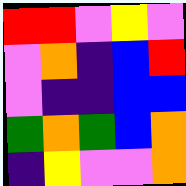[["red", "red", "violet", "yellow", "violet"], ["violet", "orange", "indigo", "blue", "red"], ["violet", "indigo", "indigo", "blue", "blue"], ["green", "orange", "green", "blue", "orange"], ["indigo", "yellow", "violet", "violet", "orange"]]